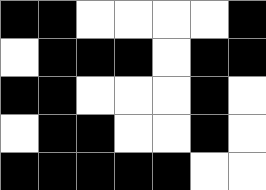[["black", "black", "white", "white", "white", "white", "black"], ["white", "black", "black", "black", "white", "black", "black"], ["black", "black", "white", "white", "white", "black", "white"], ["white", "black", "black", "white", "white", "black", "white"], ["black", "black", "black", "black", "black", "white", "white"]]